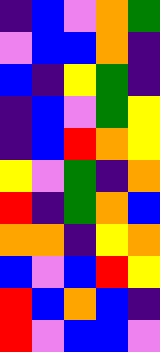[["indigo", "blue", "violet", "orange", "green"], ["violet", "blue", "blue", "orange", "indigo"], ["blue", "indigo", "yellow", "green", "indigo"], ["indigo", "blue", "violet", "green", "yellow"], ["indigo", "blue", "red", "orange", "yellow"], ["yellow", "violet", "green", "indigo", "orange"], ["red", "indigo", "green", "orange", "blue"], ["orange", "orange", "indigo", "yellow", "orange"], ["blue", "violet", "blue", "red", "yellow"], ["red", "blue", "orange", "blue", "indigo"], ["red", "violet", "blue", "blue", "violet"]]